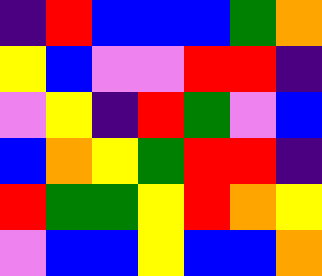[["indigo", "red", "blue", "blue", "blue", "green", "orange"], ["yellow", "blue", "violet", "violet", "red", "red", "indigo"], ["violet", "yellow", "indigo", "red", "green", "violet", "blue"], ["blue", "orange", "yellow", "green", "red", "red", "indigo"], ["red", "green", "green", "yellow", "red", "orange", "yellow"], ["violet", "blue", "blue", "yellow", "blue", "blue", "orange"]]